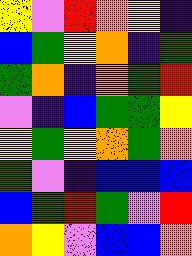[["yellow", "violet", "red", "orange", "yellow", "indigo"], ["blue", "green", "yellow", "orange", "indigo", "green"], ["green", "orange", "indigo", "orange", "green", "red"], ["violet", "indigo", "blue", "green", "green", "yellow"], ["yellow", "green", "yellow", "orange", "green", "orange"], ["green", "violet", "indigo", "blue", "blue", "blue"], ["blue", "green", "red", "green", "violet", "red"], ["orange", "yellow", "violet", "blue", "blue", "orange"]]